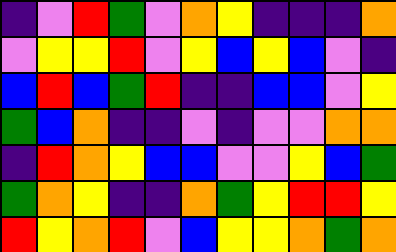[["indigo", "violet", "red", "green", "violet", "orange", "yellow", "indigo", "indigo", "indigo", "orange"], ["violet", "yellow", "yellow", "red", "violet", "yellow", "blue", "yellow", "blue", "violet", "indigo"], ["blue", "red", "blue", "green", "red", "indigo", "indigo", "blue", "blue", "violet", "yellow"], ["green", "blue", "orange", "indigo", "indigo", "violet", "indigo", "violet", "violet", "orange", "orange"], ["indigo", "red", "orange", "yellow", "blue", "blue", "violet", "violet", "yellow", "blue", "green"], ["green", "orange", "yellow", "indigo", "indigo", "orange", "green", "yellow", "red", "red", "yellow"], ["red", "yellow", "orange", "red", "violet", "blue", "yellow", "yellow", "orange", "green", "orange"]]